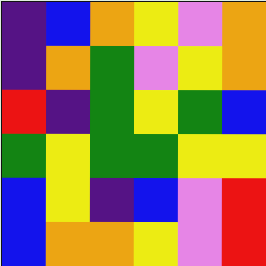[["indigo", "blue", "orange", "yellow", "violet", "orange"], ["indigo", "orange", "green", "violet", "yellow", "orange"], ["red", "indigo", "green", "yellow", "green", "blue"], ["green", "yellow", "green", "green", "yellow", "yellow"], ["blue", "yellow", "indigo", "blue", "violet", "red"], ["blue", "orange", "orange", "yellow", "violet", "red"]]